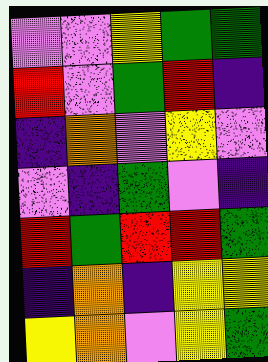[["violet", "violet", "yellow", "green", "green"], ["red", "violet", "green", "red", "indigo"], ["indigo", "orange", "violet", "yellow", "violet"], ["violet", "indigo", "green", "violet", "indigo"], ["red", "green", "red", "red", "green"], ["indigo", "orange", "indigo", "yellow", "yellow"], ["yellow", "orange", "violet", "yellow", "green"]]